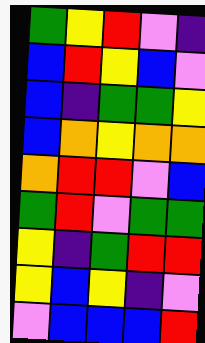[["green", "yellow", "red", "violet", "indigo"], ["blue", "red", "yellow", "blue", "violet"], ["blue", "indigo", "green", "green", "yellow"], ["blue", "orange", "yellow", "orange", "orange"], ["orange", "red", "red", "violet", "blue"], ["green", "red", "violet", "green", "green"], ["yellow", "indigo", "green", "red", "red"], ["yellow", "blue", "yellow", "indigo", "violet"], ["violet", "blue", "blue", "blue", "red"]]